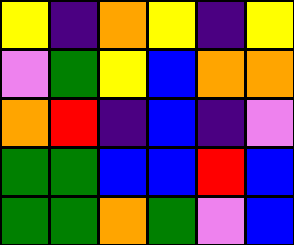[["yellow", "indigo", "orange", "yellow", "indigo", "yellow"], ["violet", "green", "yellow", "blue", "orange", "orange"], ["orange", "red", "indigo", "blue", "indigo", "violet"], ["green", "green", "blue", "blue", "red", "blue"], ["green", "green", "orange", "green", "violet", "blue"]]